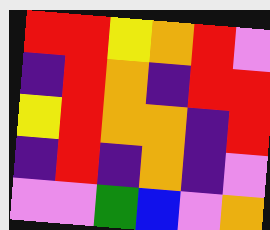[["red", "red", "yellow", "orange", "red", "violet"], ["indigo", "red", "orange", "indigo", "red", "red"], ["yellow", "red", "orange", "orange", "indigo", "red"], ["indigo", "red", "indigo", "orange", "indigo", "violet"], ["violet", "violet", "green", "blue", "violet", "orange"]]